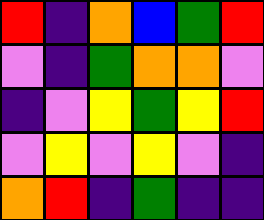[["red", "indigo", "orange", "blue", "green", "red"], ["violet", "indigo", "green", "orange", "orange", "violet"], ["indigo", "violet", "yellow", "green", "yellow", "red"], ["violet", "yellow", "violet", "yellow", "violet", "indigo"], ["orange", "red", "indigo", "green", "indigo", "indigo"]]